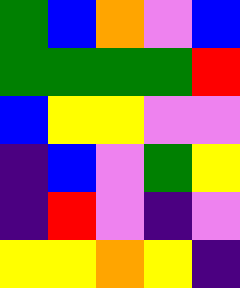[["green", "blue", "orange", "violet", "blue"], ["green", "green", "green", "green", "red"], ["blue", "yellow", "yellow", "violet", "violet"], ["indigo", "blue", "violet", "green", "yellow"], ["indigo", "red", "violet", "indigo", "violet"], ["yellow", "yellow", "orange", "yellow", "indigo"]]